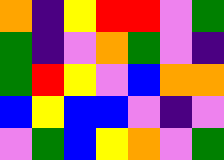[["orange", "indigo", "yellow", "red", "red", "violet", "green"], ["green", "indigo", "violet", "orange", "green", "violet", "indigo"], ["green", "red", "yellow", "violet", "blue", "orange", "orange"], ["blue", "yellow", "blue", "blue", "violet", "indigo", "violet"], ["violet", "green", "blue", "yellow", "orange", "violet", "green"]]